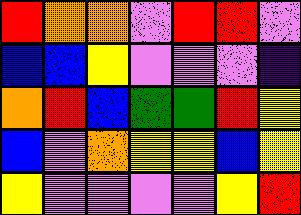[["red", "orange", "orange", "violet", "red", "red", "violet"], ["blue", "blue", "yellow", "violet", "violet", "violet", "indigo"], ["orange", "red", "blue", "green", "green", "red", "yellow"], ["blue", "violet", "orange", "yellow", "yellow", "blue", "yellow"], ["yellow", "violet", "violet", "violet", "violet", "yellow", "red"]]